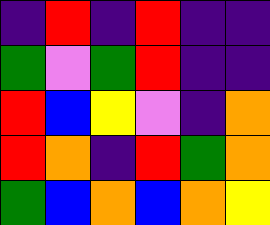[["indigo", "red", "indigo", "red", "indigo", "indigo"], ["green", "violet", "green", "red", "indigo", "indigo"], ["red", "blue", "yellow", "violet", "indigo", "orange"], ["red", "orange", "indigo", "red", "green", "orange"], ["green", "blue", "orange", "blue", "orange", "yellow"]]